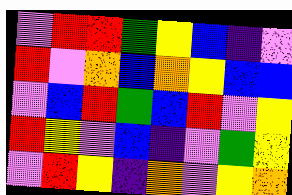[["violet", "red", "red", "green", "yellow", "blue", "indigo", "violet"], ["red", "violet", "orange", "blue", "orange", "yellow", "blue", "blue"], ["violet", "blue", "red", "green", "blue", "red", "violet", "yellow"], ["red", "yellow", "violet", "blue", "indigo", "violet", "green", "yellow"], ["violet", "red", "yellow", "indigo", "orange", "violet", "yellow", "orange"]]